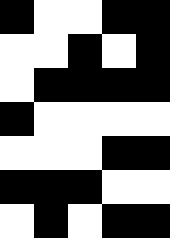[["black", "white", "white", "black", "black"], ["white", "white", "black", "white", "black"], ["white", "black", "black", "black", "black"], ["black", "white", "white", "white", "white"], ["white", "white", "white", "black", "black"], ["black", "black", "black", "white", "white"], ["white", "black", "white", "black", "black"]]